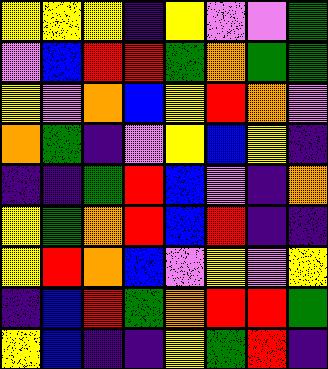[["yellow", "yellow", "yellow", "indigo", "yellow", "violet", "violet", "green"], ["violet", "blue", "red", "red", "green", "orange", "green", "green"], ["yellow", "violet", "orange", "blue", "yellow", "red", "orange", "violet"], ["orange", "green", "indigo", "violet", "yellow", "blue", "yellow", "indigo"], ["indigo", "indigo", "green", "red", "blue", "violet", "indigo", "orange"], ["yellow", "green", "orange", "red", "blue", "red", "indigo", "indigo"], ["yellow", "red", "orange", "blue", "violet", "yellow", "violet", "yellow"], ["indigo", "blue", "red", "green", "orange", "red", "red", "green"], ["yellow", "blue", "indigo", "indigo", "yellow", "green", "red", "indigo"]]